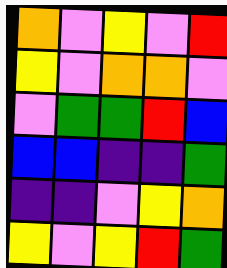[["orange", "violet", "yellow", "violet", "red"], ["yellow", "violet", "orange", "orange", "violet"], ["violet", "green", "green", "red", "blue"], ["blue", "blue", "indigo", "indigo", "green"], ["indigo", "indigo", "violet", "yellow", "orange"], ["yellow", "violet", "yellow", "red", "green"]]